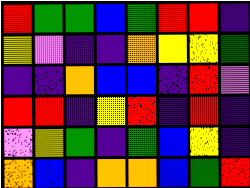[["red", "green", "green", "blue", "green", "red", "red", "indigo"], ["yellow", "violet", "indigo", "indigo", "orange", "yellow", "yellow", "green"], ["indigo", "indigo", "orange", "blue", "blue", "indigo", "red", "violet"], ["red", "red", "indigo", "yellow", "red", "indigo", "red", "indigo"], ["violet", "yellow", "green", "indigo", "green", "blue", "yellow", "indigo"], ["orange", "blue", "indigo", "orange", "orange", "blue", "green", "red"]]